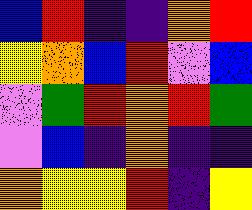[["blue", "red", "indigo", "indigo", "orange", "red"], ["yellow", "orange", "blue", "red", "violet", "blue"], ["violet", "green", "red", "orange", "red", "green"], ["violet", "blue", "indigo", "orange", "indigo", "indigo"], ["orange", "yellow", "yellow", "red", "indigo", "yellow"]]